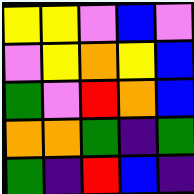[["yellow", "yellow", "violet", "blue", "violet"], ["violet", "yellow", "orange", "yellow", "blue"], ["green", "violet", "red", "orange", "blue"], ["orange", "orange", "green", "indigo", "green"], ["green", "indigo", "red", "blue", "indigo"]]